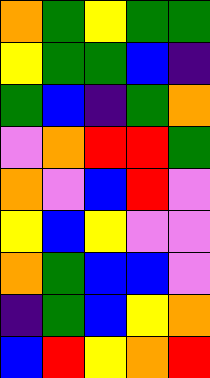[["orange", "green", "yellow", "green", "green"], ["yellow", "green", "green", "blue", "indigo"], ["green", "blue", "indigo", "green", "orange"], ["violet", "orange", "red", "red", "green"], ["orange", "violet", "blue", "red", "violet"], ["yellow", "blue", "yellow", "violet", "violet"], ["orange", "green", "blue", "blue", "violet"], ["indigo", "green", "blue", "yellow", "orange"], ["blue", "red", "yellow", "orange", "red"]]